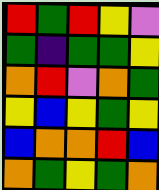[["red", "green", "red", "yellow", "violet"], ["green", "indigo", "green", "green", "yellow"], ["orange", "red", "violet", "orange", "green"], ["yellow", "blue", "yellow", "green", "yellow"], ["blue", "orange", "orange", "red", "blue"], ["orange", "green", "yellow", "green", "orange"]]